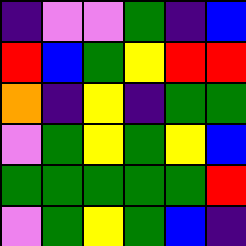[["indigo", "violet", "violet", "green", "indigo", "blue"], ["red", "blue", "green", "yellow", "red", "red"], ["orange", "indigo", "yellow", "indigo", "green", "green"], ["violet", "green", "yellow", "green", "yellow", "blue"], ["green", "green", "green", "green", "green", "red"], ["violet", "green", "yellow", "green", "blue", "indigo"]]